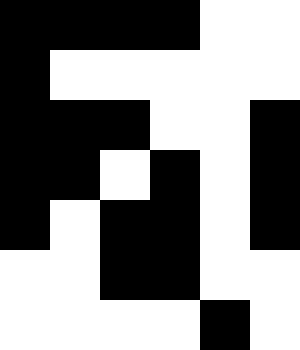[["black", "black", "black", "black", "white", "white"], ["black", "white", "white", "white", "white", "white"], ["black", "black", "black", "white", "white", "black"], ["black", "black", "white", "black", "white", "black"], ["black", "white", "black", "black", "white", "black"], ["white", "white", "black", "black", "white", "white"], ["white", "white", "white", "white", "black", "white"]]